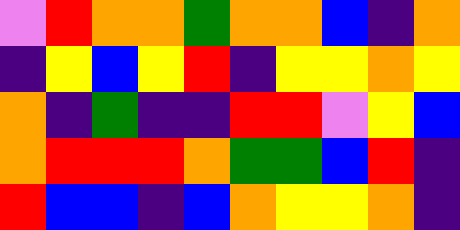[["violet", "red", "orange", "orange", "green", "orange", "orange", "blue", "indigo", "orange"], ["indigo", "yellow", "blue", "yellow", "red", "indigo", "yellow", "yellow", "orange", "yellow"], ["orange", "indigo", "green", "indigo", "indigo", "red", "red", "violet", "yellow", "blue"], ["orange", "red", "red", "red", "orange", "green", "green", "blue", "red", "indigo"], ["red", "blue", "blue", "indigo", "blue", "orange", "yellow", "yellow", "orange", "indigo"]]